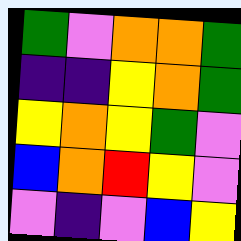[["green", "violet", "orange", "orange", "green"], ["indigo", "indigo", "yellow", "orange", "green"], ["yellow", "orange", "yellow", "green", "violet"], ["blue", "orange", "red", "yellow", "violet"], ["violet", "indigo", "violet", "blue", "yellow"]]